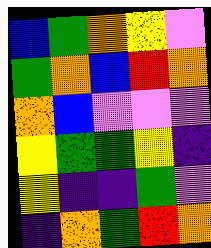[["blue", "green", "orange", "yellow", "violet"], ["green", "orange", "blue", "red", "orange"], ["orange", "blue", "violet", "violet", "violet"], ["yellow", "green", "green", "yellow", "indigo"], ["yellow", "indigo", "indigo", "green", "violet"], ["indigo", "orange", "green", "red", "orange"]]